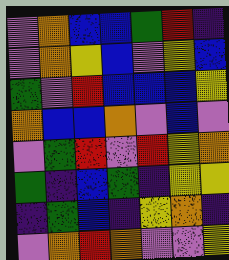[["violet", "orange", "blue", "blue", "green", "red", "indigo"], ["violet", "orange", "yellow", "blue", "violet", "yellow", "blue"], ["green", "violet", "red", "blue", "blue", "blue", "yellow"], ["orange", "blue", "blue", "orange", "violet", "blue", "violet"], ["violet", "green", "red", "violet", "red", "yellow", "orange"], ["green", "indigo", "blue", "green", "indigo", "yellow", "yellow"], ["indigo", "green", "blue", "indigo", "yellow", "orange", "indigo"], ["violet", "orange", "red", "orange", "violet", "violet", "yellow"]]